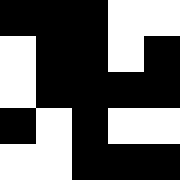[["black", "black", "black", "white", "white"], ["white", "black", "black", "white", "black"], ["white", "black", "black", "black", "black"], ["black", "white", "black", "white", "white"], ["white", "white", "black", "black", "black"]]